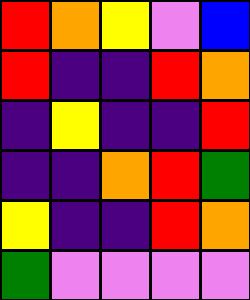[["red", "orange", "yellow", "violet", "blue"], ["red", "indigo", "indigo", "red", "orange"], ["indigo", "yellow", "indigo", "indigo", "red"], ["indigo", "indigo", "orange", "red", "green"], ["yellow", "indigo", "indigo", "red", "orange"], ["green", "violet", "violet", "violet", "violet"]]